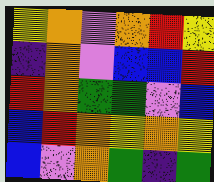[["yellow", "orange", "violet", "orange", "red", "yellow"], ["indigo", "orange", "violet", "blue", "blue", "red"], ["red", "orange", "green", "green", "violet", "blue"], ["blue", "red", "orange", "yellow", "orange", "yellow"], ["blue", "violet", "orange", "green", "indigo", "green"]]